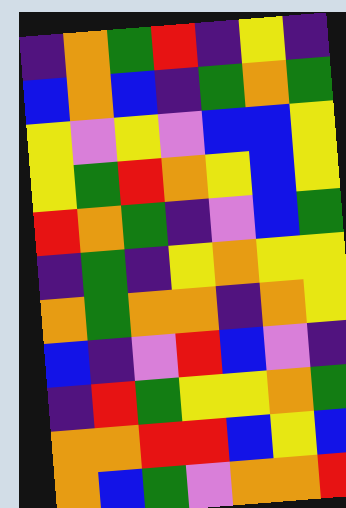[["indigo", "orange", "green", "red", "indigo", "yellow", "indigo"], ["blue", "orange", "blue", "indigo", "green", "orange", "green"], ["yellow", "violet", "yellow", "violet", "blue", "blue", "yellow"], ["yellow", "green", "red", "orange", "yellow", "blue", "yellow"], ["red", "orange", "green", "indigo", "violet", "blue", "green"], ["indigo", "green", "indigo", "yellow", "orange", "yellow", "yellow"], ["orange", "green", "orange", "orange", "indigo", "orange", "yellow"], ["blue", "indigo", "violet", "red", "blue", "violet", "indigo"], ["indigo", "red", "green", "yellow", "yellow", "orange", "green"], ["orange", "orange", "red", "red", "blue", "yellow", "blue"], ["orange", "blue", "green", "violet", "orange", "orange", "red"]]